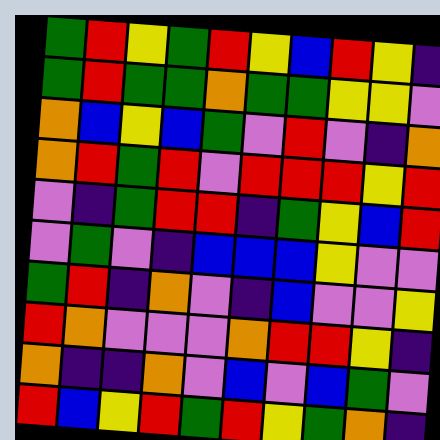[["green", "red", "yellow", "green", "red", "yellow", "blue", "red", "yellow", "indigo"], ["green", "red", "green", "green", "orange", "green", "green", "yellow", "yellow", "violet"], ["orange", "blue", "yellow", "blue", "green", "violet", "red", "violet", "indigo", "orange"], ["orange", "red", "green", "red", "violet", "red", "red", "red", "yellow", "red"], ["violet", "indigo", "green", "red", "red", "indigo", "green", "yellow", "blue", "red"], ["violet", "green", "violet", "indigo", "blue", "blue", "blue", "yellow", "violet", "violet"], ["green", "red", "indigo", "orange", "violet", "indigo", "blue", "violet", "violet", "yellow"], ["red", "orange", "violet", "violet", "violet", "orange", "red", "red", "yellow", "indigo"], ["orange", "indigo", "indigo", "orange", "violet", "blue", "violet", "blue", "green", "violet"], ["red", "blue", "yellow", "red", "green", "red", "yellow", "green", "orange", "indigo"]]